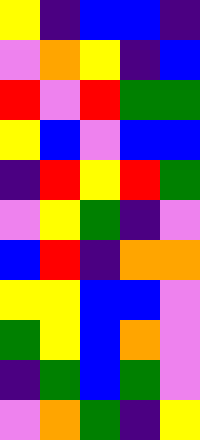[["yellow", "indigo", "blue", "blue", "indigo"], ["violet", "orange", "yellow", "indigo", "blue"], ["red", "violet", "red", "green", "green"], ["yellow", "blue", "violet", "blue", "blue"], ["indigo", "red", "yellow", "red", "green"], ["violet", "yellow", "green", "indigo", "violet"], ["blue", "red", "indigo", "orange", "orange"], ["yellow", "yellow", "blue", "blue", "violet"], ["green", "yellow", "blue", "orange", "violet"], ["indigo", "green", "blue", "green", "violet"], ["violet", "orange", "green", "indigo", "yellow"]]